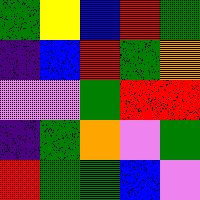[["green", "yellow", "blue", "red", "green"], ["indigo", "blue", "red", "green", "orange"], ["violet", "violet", "green", "red", "red"], ["indigo", "green", "orange", "violet", "green"], ["red", "green", "green", "blue", "violet"]]